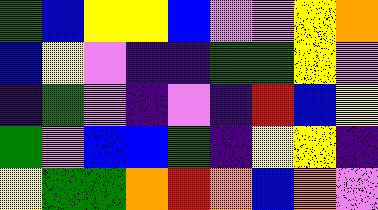[["green", "blue", "yellow", "yellow", "blue", "violet", "violet", "yellow", "orange"], ["blue", "yellow", "violet", "indigo", "indigo", "green", "green", "yellow", "violet"], ["indigo", "green", "violet", "indigo", "violet", "indigo", "red", "blue", "yellow"], ["green", "violet", "blue", "blue", "green", "indigo", "yellow", "yellow", "indigo"], ["yellow", "green", "green", "orange", "red", "orange", "blue", "orange", "violet"]]